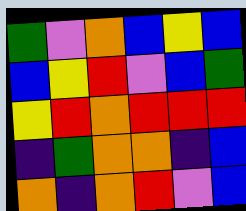[["green", "violet", "orange", "blue", "yellow", "blue"], ["blue", "yellow", "red", "violet", "blue", "green"], ["yellow", "red", "orange", "red", "red", "red"], ["indigo", "green", "orange", "orange", "indigo", "blue"], ["orange", "indigo", "orange", "red", "violet", "blue"]]